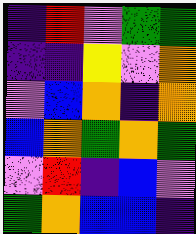[["indigo", "red", "violet", "green", "green"], ["indigo", "indigo", "yellow", "violet", "orange"], ["violet", "blue", "orange", "indigo", "orange"], ["blue", "orange", "green", "orange", "green"], ["violet", "red", "indigo", "blue", "violet"], ["green", "orange", "blue", "blue", "indigo"]]